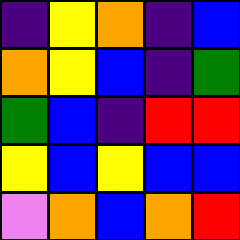[["indigo", "yellow", "orange", "indigo", "blue"], ["orange", "yellow", "blue", "indigo", "green"], ["green", "blue", "indigo", "red", "red"], ["yellow", "blue", "yellow", "blue", "blue"], ["violet", "orange", "blue", "orange", "red"]]